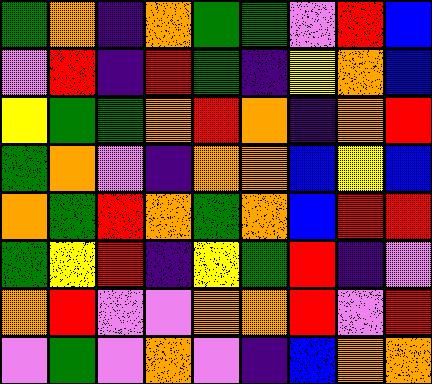[["green", "orange", "indigo", "orange", "green", "green", "violet", "red", "blue"], ["violet", "red", "indigo", "red", "green", "indigo", "yellow", "orange", "blue"], ["yellow", "green", "green", "orange", "red", "orange", "indigo", "orange", "red"], ["green", "orange", "violet", "indigo", "orange", "orange", "blue", "yellow", "blue"], ["orange", "green", "red", "orange", "green", "orange", "blue", "red", "red"], ["green", "yellow", "red", "indigo", "yellow", "green", "red", "indigo", "violet"], ["orange", "red", "violet", "violet", "orange", "orange", "red", "violet", "red"], ["violet", "green", "violet", "orange", "violet", "indigo", "blue", "orange", "orange"]]